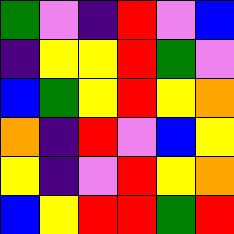[["green", "violet", "indigo", "red", "violet", "blue"], ["indigo", "yellow", "yellow", "red", "green", "violet"], ["blue", "green", "yellow", "red", "yellow", "orange"], ["orange", "indigo", "red", "violet", "blue", "yellow"], ["yellow", "indigo", "violet", "red", "yellow", "orange"], ["blue", "yellow", "red", "red", "green", "red"]]